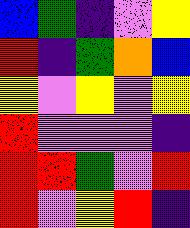[["blue", "green", "indigo", "violet", "yellow"], ["red", "indigo", "green", "orange", "blue"], ["yellow", "violet", "yellow", "violet", "yellow"], ["red", "violet", "violet", "violet", "indigo"], ["red", "red", "green", "violet", "red"], ["red", "violet", "yellow", "red", "indigo"]]